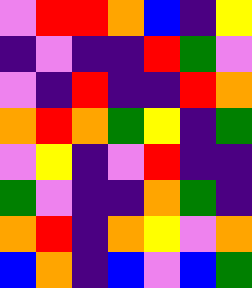[["violet", "red", "red", "orange", "blue", "indigo", "yellow"], ["indigo", "violet", "indigo", "indigo", "red", "green", "violet"], ["violet", "indigo", "red", "indigo", "indigo", "red", "orange"], ["orange", "red", "orange", "green", "yellow", "indigo", "green"], ["violet", "yellow", "indigo", "violet", "red", "indigo", "indigo"], ["green", "violet", "indigo", "indigo", "orange", "green", "indigo"], ["orange", "red", "indigo", "orange", "yellow", "violet", "orange"], ["blue", "orange", "indigo", "blue", "violet", "blue", "green"]]